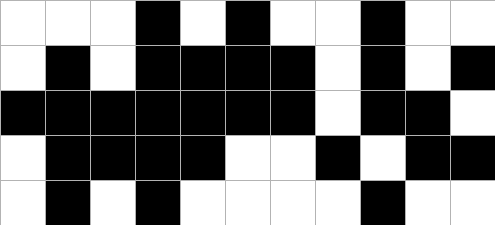[["white", "white", "white", "black", "white", "black", "white", "white", "black", "white", "white"], ["white", "black", "white", "black", "black", "black", "black", "white", "black", "white", "black"], ["black", "black", "black", "black", "black", "black", "black", "white", "black", "black", "white"], ["white", "black", "black", "black", "black", "white", "white", "black", "white", "black", "black"], ["white", "black", "white", "black", "white", "white", "white", "white", "black", "white", "white"]]